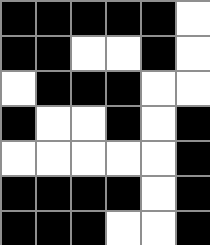[["black", "black", "black", "black", "black", "white"], ["black", "black", "white", "white", "black", "white"], ["white", "black", "black", "black", "white", "white"], ["black", "white", "white", "black", "white", "black"], ["white", "white", "white", "white", "white", "black"], ["black", "black", "black", "black", "white", "black"], ["black", "black", "black", "white", "white", "black"]]